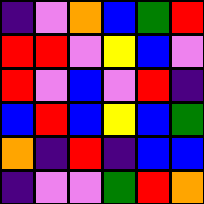[["indigo", "violet", "orange", "blue", "green", "red"], ["red", "red", "violet", "yellow", "blue", "violet"], ["red", "violet", "blue", "violet", "red", "indigo"], ["blue", "red", "blue", "yellow", "blue", "green"], ["orange", "indigo", "red", "indigo", "blue", "blue"], ["indigo", "violet", "violet", "green", "red", "orange"]]